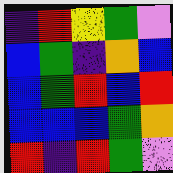[["indigo", "red", "yellow", "green", "violet"], ["blue", "green", "indigo", "orange", "blue"], ["blue", "green", "red", "blue", "red"], ["blue", "blue", "blue", "green", "orange"], ["red", "indigo", "red", "green", "violet"]]